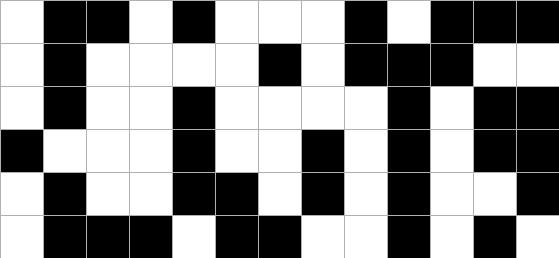[["white", "black", "black", "white", "black", "white", "white", "white", "black", "white", "black", "black", "black"], ["white", "black", "white", "white", "white", "white", "black", "white", "black", "black", "black", "white", "white"], ["white", "black", "white", "white", "black", "white", "white", "white", "white", "black", "white", "black", "black"], ["black", "white", "white", "white", "black", "white", "white", "black", "white", "black", "white", "black", "black"], ["white", "black", "white", "white", "black", "black", "white", "black", "white", "black", "white", "white", "black"], ["white", "black", "black", "black", "white", "black", "black", "white", "white", "black", "white", "black", "white"]]